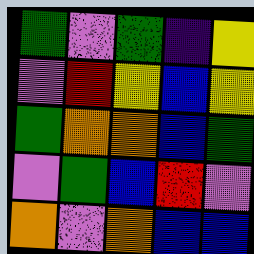[["green", "violet", "green", "indigo", "yellow"], ["violet", "red", "yellow", "blue", "yellow"], ["green", "orange", "orange", "blue", "green"], ["violet", "green", "blue", "red", "violet"], ["orange", "violet", "orange", "blue", "blue"]]